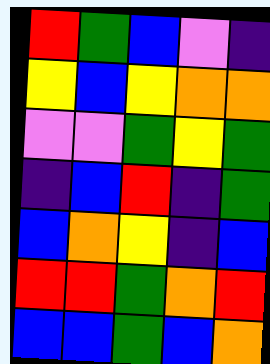[["red", "green", "blue", "violet", "indigo"], ["yellow", "blue", "yellow", "orange", "orange"], ["violet", "violet", "green", "yellow", "green"], ["indigo", "blue", "red", "indigo", "green"], ["blue", "orange", "yellow", "indigo", "blue"], ["red", "red", "green", "orange", "red"], ["blue", "blue", "green", "blue", "orange"]]